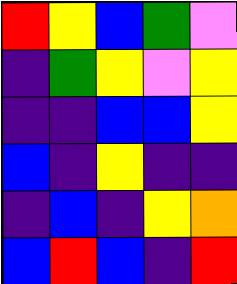[["red", "yellow", "blue", "green", "violet"], ["indigo", "green", "yellow", "violet", "yellow"], ["indigo", "indigo", "blue", "blue", "yellow"], ["blue", "indigo", "yellow", "indigo", "indigo"], ["indigo", "blue", "indigo", "yellow", "orange"], ["blue", "red", "blue", "indigo", "red"]]